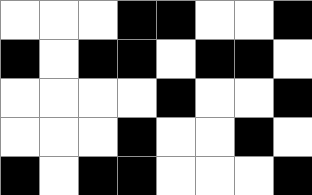[["white", "white", "white", "black", "black", "white", "white", "black"], ["black", "white", "black", "black", "white", "black", "black", "white"], ["white", "white", "white", "white", "black", "white", "white", "black"], ["white", "white", "white", "black", "white", "white", "black", "white"], ["black", "white", "black", "black", "white", "white", "white", "black"]]